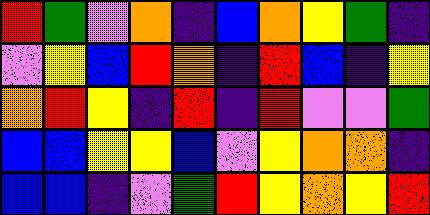[["red", "green", "violet", "orange", "indigo", "blue", "orange", "yellow", "green", "indigo"], ["violet", "yellow", "blue", "red", "orange", "indigo", "red", "blue", "indigo", "yellow"], ["orange", "red", "yellow", "indigo", "red", "indigo", "red", "violet", "violet", "green"], ["blue", "blue", "yellow", "yellow", "blue", "violet", "yellow", "orange", "orange", "indigo"], ["blue", "blue", "indigo", "violet", "green", "red", "yellow", "orange", "yellow", "red"]]